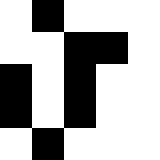[["white", "black", "white", "white", "white"], ["white", "white", "black", "black", "white"], ["black", "white", "black", "white", "white"], ["black", "white", "black", "white", "white"], ["white", "black", "white", "white", "white"]]